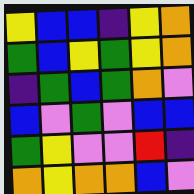[["yellow", "blue", "blue", "indigo", "yellow", "orange"], ["green", "blue", "yellow", "green", "yellow", "orange"], ["indigo", "green", "blue", "green", "orange", "violet"], ["blue", "violet", "green", "violet", "blue", "blue"], ["green", "yellow", "violet", "violet", "red", "indigo"], ["orange", "yellow", "orange", "orange", "blue", "violet"]]